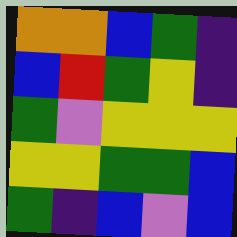[["orange", "orange", "blue", "green", "indigo"], ["blue", "red", "green", "yellow", "indigo"], ["green", "violet", "yellow", "yellow", "yellow"], ["yellow", "yellow", "green", "green", "blue"], ["green", "indigo", "blue", "violet", "blue"]]